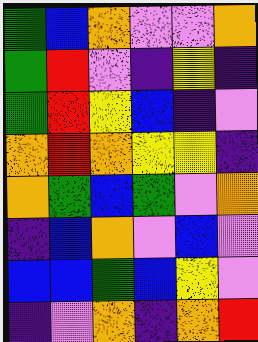[["green", "blue", "orange", "violet", "violet", "orange"], ["green", "red", "violet", "indigo", "yellow", "indigo"], ["green", "red", "yellow", "blue", "indigo", "violet"], ["orange", "red", "orange", "yellow", "yellow", "indigo"], ["orange", "green", "blue", "green", "violet", "orange"], ["indigo", "blue", "orange", "violet", "blue", "violet"], ["blue", "blue", "green", "blue", "yellow", "violet"], ["indigo", "violet", "orange", "indigo", "orange", "red"]]